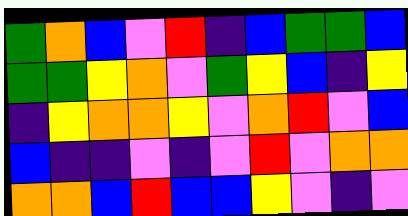[["green", "orange", "blue", "violet", "red", "indigo", "blue", "green", "green", "blue"], ["green", "green", "yellow", "orange", "violet", "green", "yellow", "blue", "indigo", "yellow"], ["indigo", "yellow", "orange", "orange", "yellow", "violet", "orange", "red", "violet", "blue"], ["blue", "indigo", "indigo", "violet", "indigo", "violet", "red", "violet", "orange", "orange"], ["orange", "orange", "blue", "red", "blue", "blue", "yellow", "violet", "indigo", "violet"]]